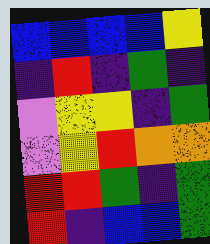[["blue", "blue", "blue", "blue", "yellow"], ["indigo", "red", "indigo", "green", "indigo"], ["violet", "yellow", "yellow", "indigo", "green"], ["violet", "yellow", "red", "orange", "orange"], ["red", "red", "green", "indigo", "green"], ["red", "indigo", "blue", "blue", "green"]]